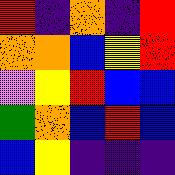[["red", "indigo", "orange", "indigo", "red"], ["orange", "orange", "blue", "yellow", "red"], ["violet", "yellow", "red", "blue", "blue"], ["green", "orange", "blue", "red", "blue"], ["blue", "yellow", "indigo", "indigo", "indigo"]]